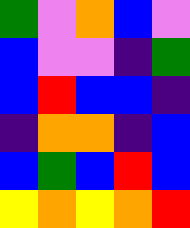[["green", "violet", "orange", "blue", "violet"], ["blue", "violet", "violet", "indigo", "green"], ["blue", "red", "blue", "blue", "indigo"], ["indigo", "orange", "orange", "indigo", "blue"], ["blue", "green", "blue", "red", "blue"], ["yellow", "orange", "yellow", "orange", "red"]]